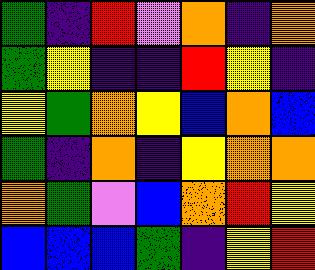[["green", "indigo", "red", "violet", "orange", "indigo", "orange"], ["green", "yellow", "indigo", "indigo", "red", "yellow", "indigo"], ["yellow", "green", "orange", "yellow", "blue", "orange", "blue"], ["green", "indigo", "orange", "indigo", "yellow", "orange", "orange"], ["orange", "green", "violet", "blue", "orange", "red", "yellow"], ["blue", "blue", "blue", "green", "indigo", "yellow", "red"]]